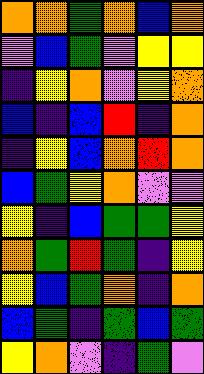[["orange", "orange", "green", "orange", "blue", "orange"], ["violet", "blue", "green", "violet", "yellow", "yellow"], ["indigo", "yellow", "orange", "violet", "yellow", "orange"], ["blue", "indigo", "blue", "red", "indigo", "orange"], ["indigo", "yellow", "blue", "orange", "red", "orange"], ["blue", "green", "yellow", "orange", "violet", "violet"], ["yellow", "indigo", "blue", "green", "green", "yellow"], ["orange", "green", "red", "green", "indigo", "yellow"], ["yellow", "blue", "green", "orange", "indigo", "orange"], ["blue", "green", "indigo", "green", "blue", "green"], ["yellow", "orange", "violet", "indigo", "green", "violet"]]